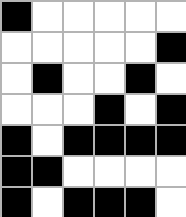[["black", "white", "white", "white", "white", "white"], ["white", "white", "white", "white", "white", "black"], ["white", "black", "white", "white", "black", "white"], ["white", "white", "white", "black", "white", "black"], ["black", "white", "black", "black", "black", "black"], ["black", "black", "white", "white", "white", "white"], ["black", "white", "black", "black", "black", "white"]]